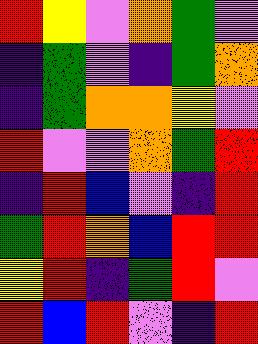[["red", "yellow", "violet", "orange", "green", "violet"], ["indigo", "green", "violet", "indigo", "green", "orange"], ["indigo", "green", "orange", "orange", "yellow", "violet"], ["red", "violet", "violet", "orange", "green", "red"], ["indigo", "red", "blue", "violet", "indigo", "red"], ["green", "red", "orange", "blue", "red", "red"], ["yellow", "red", "indigo", "green", "red", "violet"], ["red", "blue", "red", "violet", "indigo", "red"]]